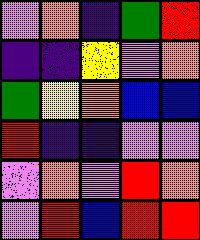[["violet", "orange", "indigo", "green", "red"], ["indigo", "indigo", "yellow", "violet", "orange"], ["green", "yellow", "orange", "blue", "blue"], ["red", "indigo", "indigo", "violet", "violet"], ["violet", "orange", "violet", "red", "orange"], ["violet", "red", "blue", "red", "red"]]